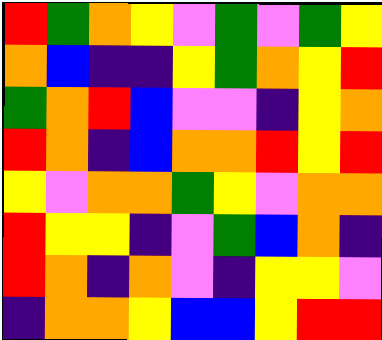[["red", "green", "orange", "yellow", "violet", "green", "violet", "green", "yellow"], ["orange", "blue", "indigo", "indigo", "yellow", "green", "orange", "yellow", "red"], ["green", "orange", "red", "blue", "violet", "violet", "indigo", "yellow", "orange"], ["red", "orange", "indigo", "blue", "orange", "orange", "red", "yellow", "red"], ["yellow", "violet", "orange", "orange", "green", "yellow", "violet", "orange", "orange"], ["red", "yellow", "yellow", "indigo", "violet", "green", "blue", "orange", "indigo"], ["red", "orange", "indigo", "orange", "violet", "indigo", "yellow", "yellow", "violet"], ["indigo", "orange", "orange", "yellow", "blue", "blue", "yellow", "red", "red"]]